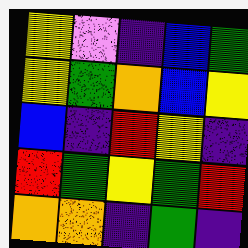[["yellow", "violet", "indigo", "blue", "green"], ["yellow", "green", "orange", "blue", "yellow"], ["blue", "indigo", "red", "yellow", "indigo"], ["red", "green", "yellow", "green", "red"], ["orange", "orange", "indigo", "green", "indigo"]]